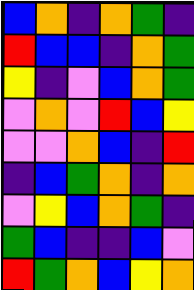[["blue", "orange", "indigo", "orange", "green", "indigo"], ["red", "blue", "blue", "indigo", "orange", "green"], ["yellow", "indigo", "violet", "blue", "orange", "green"], ["violet", "orange", "violet", "red", "blue", "yellow"], ["violet", "violet", "orange", "blue", "indigo", "red"], ["indigo", "blue", "green", "orange", "indigo", "orange"], ["violet", "yellow", "blue", "orange", "green", "indigo"], ["green", "blue", "indigo", "indigo", "blue", "violet"], ["red", "green", "orange", "blue", "yellow", "orange"]]